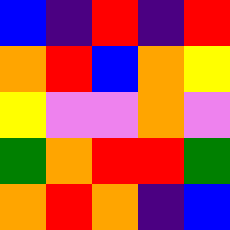[["blue", "indigo", "red", "indigo", "red"], ["orange", "red", "blue", "orange", "yellow"], ["yellow", "violet", "violet", "orange", "violet"], ["green", "orange", "red", "red", "green"], ["orange", "red", "orange", "indigo", "blue"]]